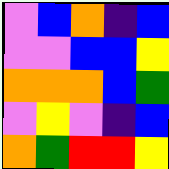[["violet", "blue", "orange", "indigo", "blue"], ["violet", "violet", "blue", "blue", "yellow"], ["orange", "orange", "orange", "blue", "green"], ["violet", "yellow", "violet", "indigo", "blue"], ["orange", "green", "red", "red", "yellow"]]